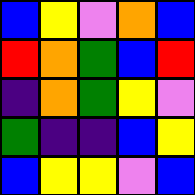[["blue", "yellow", "violet", "orange", "blue"], ["red", "orange", "green", "blue", "red"], ["indigo", "orange", "green", "yellow", "violet"], ["green", "indigo", "indigo", "blue", "yellow"], ["blue", "yellow", "yellow", "violet", "blue"]]